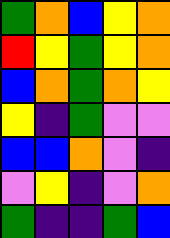[["green", "orange", "blue", "yellow", "orange"], ["red", "yellow", "green", "yellow", "orange"], ["blue", "orange", "green", "orange", "yellow"], ["yellow", "indigo", "green", "violet", "violet"], ["blue", "blue", "orange", "violet", "indigo"], ["violet", "yellow", "indigo", "violet", "orange"], ["green", "indigo", "indigo", "green", "blue"]]